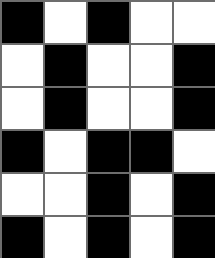[["black", "white", "black", "white", "white"], ["white", "black", "white", "white", "black"], ["white", "black", "white", "white", "black"], ["black", "white", "black", "black", "white"], ["white", "white", "black", "white", "black"], ["black", "white", "black", "white", "black"]]